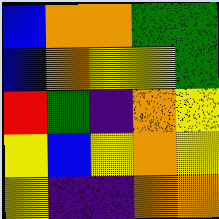[["blue", "orange", "orange", "green", "green"], ["blue", "orange", "yellow", "yellow", "green"], ["red", "green", "indigo", "orange", "yellow"], ["yellow", "blue", "yellow", "orange", "yellow"], ["yellow", "indigo", "indigo", "orange", "orange"]]